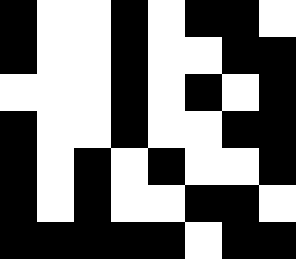[["black", "white", "white", "black", "white", "black", "black", "white"], ["black", "white", "white", "black", "white", "white", "black", "black"], ["white", "white", "white", "black", "white", "black", "white", "black"], ["black", "white", "white", "black", "white", "white", "black", "black"], ["black", "white", "black", "white", "black", "white", "white", "black"], ["black", "white", "black", "white", "white", "black", "black", "white"], ["black", "black", "black", "black", "black", "white", "black", "black"]]